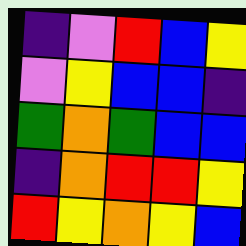[["indigo", "violet", "red", "blue", "yellow"], ["violet", "yellow", "blue", "blue", "indigo"], ["green", "orange", "green", "blue", "blue"], ["indigo", "orange", "red", "red", "yellow"], ["red", "yellow", "orange", "yellow", "blue"]]